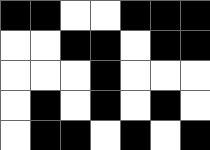[["black", "black", "white", "white", "black", "black", "black"], ["white", "white", "black", "black", "white", "black", "black"], ["white", "white", "white", "black", "white", "white", "white"], ["white", "black", "white", "black", "white", "black", "white"], ["white", "black", "black", "white", "black", "white", "black"]]